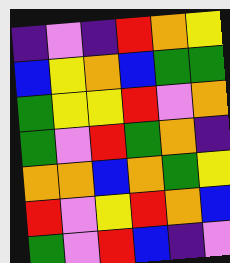[["indigo", "violet", "indigo", "red", "orange", "yellow"], ["blue", "yellow", "orange", "blue", "green", "green"], ["green", "yellow", "yellow", "red", "violet", "orange"], ["green", "violet", "red", "green", "orange", "indigo"], ["orange", "orange", "blue", "orange", "green", "yellow"], ["red", "violet", "yellow", "red", "orange", "blue"], ["green", "violet", "red", "blue", "indigo", "violet"]]